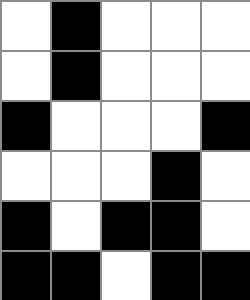[["white", "black", "white", "white", "white"], ["white", "black", "white", "white", "white"], ["black", "white", "white", "white", "black"], ["white", "white", "white", "black", "white"], ["black", "white", "black", "black", "white"], ["black", "black", "white", "black", "black"]]